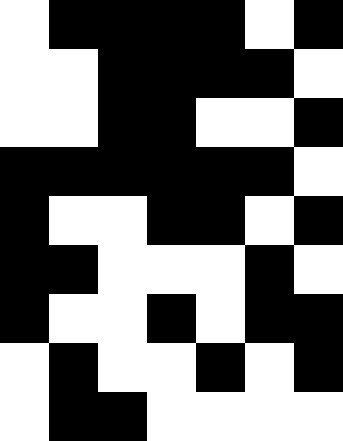[["white", "black", "black", "black", "black", "white", "black"], ["white", "white", "black", "black", "black", "black", "white"], ["white", "white", "black", "black", "white", "white", "black"], ["black", "black", "black", "black", "black", "black", "white"], ["black", "white", "white", "black", "black", "white", "black"], ["black", "black", "white", "white", "white", "black", "white"], ["black", "white", "white", "black", "white", "black", "black"], ["white", "black", "white", "white", "black", "white", "black"], ["white", "black", "black", "white", "white", "white", "white"]]